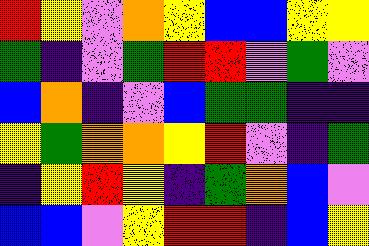[["red", "yellow", "violet", "orange", "yellow", "blue", "blue", "yellow", "yellow"], ["green", "indigo", "violet", "green", "red", "red", "violet", "green", "violet"], ["blue", "orange", "indigo", "violet", "blue", "green", "green", "indigo", "indigo"], ["yellow", "green", "orange", "orange", "yellow", "red", "violet", "indigo", "green"], ["indigo", "yellow", "red", "yellow", "indigo", "green", "orange", "blue", "violet"], ["blue", "blue", "violet", "yellow", "red", "red", "indigo", "blue", "yellow"]]